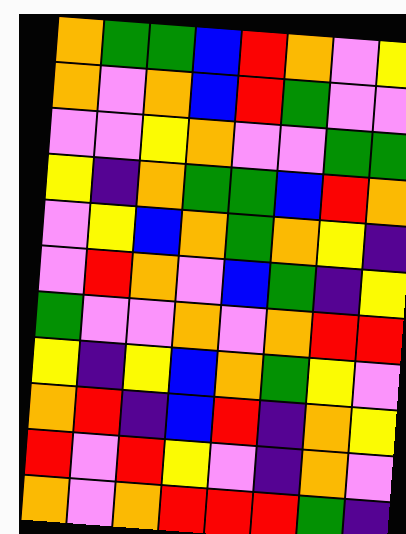[["orange", "green", "green", "blue", "red", "orange", "violet", "yellow"], ["orange", "violet", "orange", "blue", "red", "green", "violet", "violet"], ["violet", "violet", "yellow", "orange", "violet", "violet", "green", "green"], ["yellow", "indigo", "orange", "green", "green", "blue", "red", "orange"], ["violet", "yellow", "blue", "orange", "green", "orange", "yellow", "indigo"], ["violet", "red", "orange", "violet", "blue", "green", "indigo", "yellow"], ["green", "violet", "violet", "orange", "violet", "orange", "red", "red"], ["yellow", "indigo", "yellow", "blue", "orange", "green", "yellow", "violet"], ["orange", "red", "indigo", "blue", "red", "indigo", "orange", "yellow"], ["red", "violet", "red", "yellow", "violet", "indigo", "orange", "violet"], ["orange", "violet", "orange", "red", "red", "red", "green", "indigo"]]